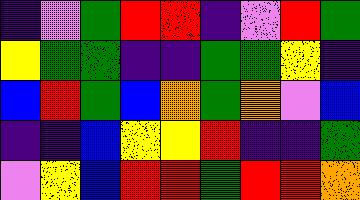[["indigo", "violet", "green", "red", "red", "indigo", "violet", "red", "green"], ["yellow", "green", "green", "indigo", "indigo", "green", "green", "yellow", "indigo"], ["blue", "red", "green", "blue", "orange", "green", "orange", "violet", "blue"], ["indigo", "indigo", "blue", "yellow", "yellow", "red", "indigo", "indigo", "green"], ["violet", "yellow", "blue", "red", "red", "green", "red", "red", "orange"]]